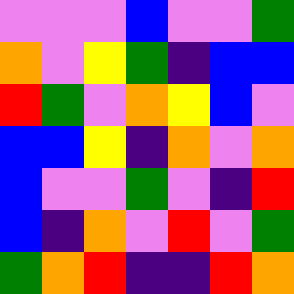[["violet", "violet", "violet", "blue", "violet", "violet", "green"], ["orange", "violet", "yellow", "green", "indigo", "blue", "blue"], ["red", "green", "violet", "orange", "yellow", "blue", "violet"], ["blue", "blue", "yellow", "indigo", "orange", "violet", "orange"], ["blue", "violet", "violet", "green", "violet", "indigo", "red"], ["blue", "indigo", "orange", "violet", "red", "violet", "green"], ["green", "orange", "red", "indigo", "indigo", "red", "orange"]]